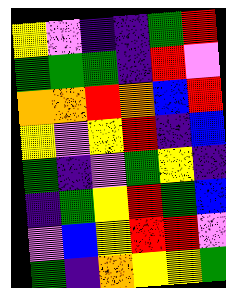[["yellow", "violet", "indigo", "indigo", "green", "red"], ["green", "green", "green", "indigo", "red", "violet"], ["orange", "orange", "red", "orange", "blue", "red"], ["yellow", "violet", "yellow", "red", "indigo", "blue"], ["green", "indigo", "violet", "green", "yellow", "indigo"], ["indigo", "green", "yellow", "red", "green", "blue"], ["violet", "blue", "yellow", "red", "red", "violet"], ["green", "indigo", "orange", "yellow", "yellow", "green"]]